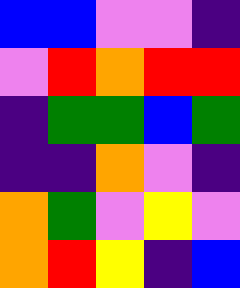[["blue", "blue", "violet", "violet", "indigo"], ["violet", "red", "orange", "red", "red"], ["indigo", "green", "green", "blue", "green"], ["indigo", "indigo", "orange", "violet", "indigo"], ["orange", "green", "violet", "yellow", "violet"], ["orange", "red", "yellow", "indigo", "blue"]]